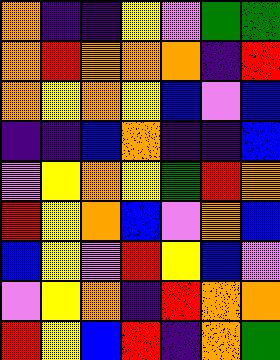[["orange", "indigo", "indigo", "yellow", "violet", "green", "green"], ["orange", "red", "orange", "orange", "orange", "indigo", "red"], ["orange", "yellow", "orange", "yellow", "blue", "violet", "blue"], ["indigo", "indigo", "blue", "orange", "indigo", "indigo", "blue"], ["violet", "yellow", "orange", "yellow", "green", "red", "orange"], ["red", "yellow", "orange", "blue", "violet", "orange", "blue"], ["blue", "yellow", "violet", "red", "yellow", "blue", "violet"], ["violet", "yellow", "orange", "indigo", "red", "orange", "orange"], ["red", "yellow", "blue", "red", "indigo", "orange", "green"]]